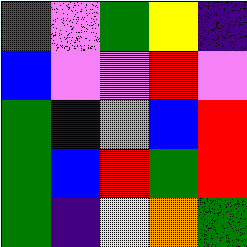[["red", "violet", "green", "yellow", "indigo"], ["blue", "violet", "violet", "red", "violet"], ["green", "blue", "orange", "blue", "red"], ["green", "blue", "red", "green", "red"], ["green", "indigo", "yellow", "orange", "green"]]